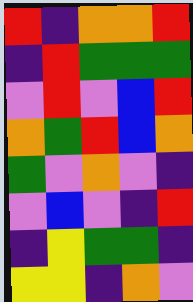[["red", "indigo", "orange", "orange", "red"], ["indigo", "red", "green", "green", "green"], ["violet", "red", "violet", "blue", "red"], ["orange", "green", "red", "blue", "orange"], ["green", "violet", "orange", "violet", "indigo"], ["violet", "blue", "violet", "indigo", "red"], ["indigo", "yellow", "green", "green", "indigo"], ["yellow", "yellow", "indigo", "orange", "violet"]]